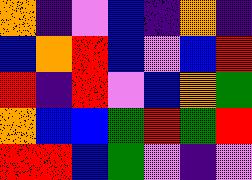[["orange", "indigo", "violet", "blue", "indigo", "orange", "indigo"], ["blue", "orange", "red", "blue", "violet", "blue", "red"], ["red", "indigo", "red", "violet", "blue", "orange", "green"], ["orange", "blue", "blue", "green", "red", "green", "red"], ["red", "red", "blue", "green", "violet", "indigo", "violet"]]